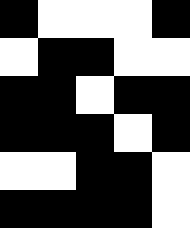[["black", "white", "white", "white", "black"], ["white", "black", "black", "white", "white"], ["black", "black", "white", "black", "black"], ["black", "black", "black", "white", "black"], ["white", "white", "black", "black", "white"], ["black", "black", "black", "black", "white"]]